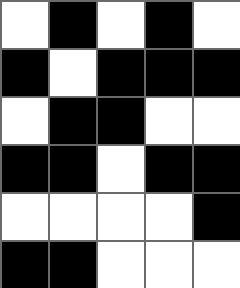[["white", "black", "white", "black", "white"], ["black", "white", "black", "black", "black"], ["white", "black", "black", "white", "white"], ["black", "black", "white", "black", "black"], ["white", "white", "white", "white", "black"], ["black", "black", "white", "white", "white"]]